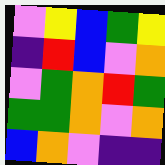[["violet", "yellow", "blue", "green", "yellow"], ["indigo", "red", "blue", "violet", "orange"], ["violet", "green", "orange", "red", "green"], ["green", "green", "orange", "violet", "orange"], ["blue", "orange", "violet", "indigo", "indigo"]]